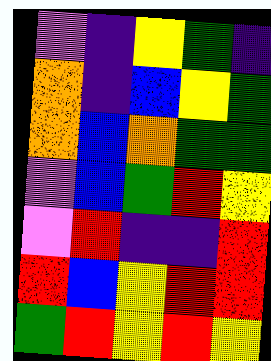[["violet", "indigo", "yellow", "green", "indigo"], ["orange", "indigo", "blue", "yellow", "green"], ["orange", "blue", "orange", "green", "green"], ["violet", "blue", "green", "red", "yellow"], ["violet", "red", "indigo", "indigo", "red"], ["red", "blue", "yellow", "red", "red"], ["green", "red", "yellow", "red", "yellow"]]